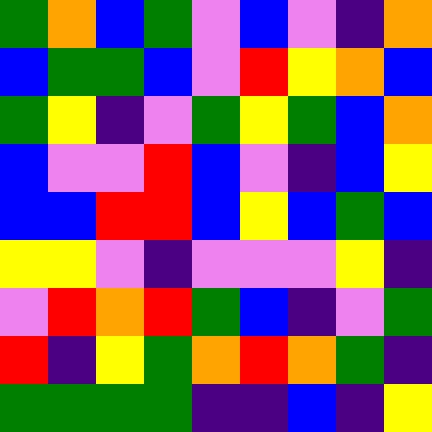[["green", "orange", "blue", "green", "violet", "blue", "violet", "indigo", "orange"], ["blue", "green", "green", "blue", "violet", "red", "yellow", "orange", "blue"], ["green", "yellow", "indigo", "violet", "green", "yellow", "green", "blue", "orange"], ["blue", "violet", "violet", "red", "blue", "violet", "indigo", "blue", "yellow"], ["blue", "blue", "red", "red", "blue", "yellow", "blue", "green", "blue"], ["yellow", "yellow", "violet", "indigo", "violet", "violet", "violet", "yellow", "indigo"], ["violet", "red", "orange", "red", "green", "blue", "indigo", "violet", "green"], ["red", "indigo", "yellow", "green", "orange", "red", "orange", "green", "indigo"], ["green", "green", "green", "green", "indigo", "indigo", "blue", "indigo", "yellow"]]